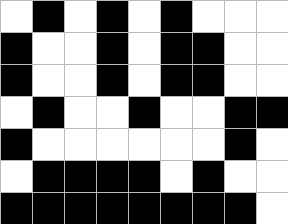[["white", "black", "white", "black", "white", "black", "white", "white", "white"], ["black", "white", "white", "black", "white", "black", "black", "white", "white"], ["black", "white", "white", "black", "white", "black", "black", "white", "white"], ["white", "black", "white", "white", "black", "white", "white", "black", "black"], ["black", "white", "white", "white", "white", "white", "white", "black", "white"], ["white", "black", "black", "black", "black", "white", "black", "white", "white"], ["black", "black", "black", "black", "black", "black", "black", "black", "white"]]